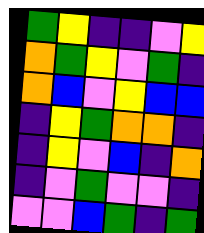[["green", "yellow", "indigo", "indigo", "violet", "yellow"], ["orange", "green", "yellow", "violet", "green", "indigo"], ["orange", "blue", "violet", "yellow", "blue", "blue"], ["indigo", "yellow", "green", "orange", "orange", "indigo"], ["indigo", "yellow", "violet", "blue", "indigo", "orange"], ["indigo", "violet", "green", "violet", "violet", "indigo"], ["violet", "violet", "blue", "green", "indigo", "green"]]